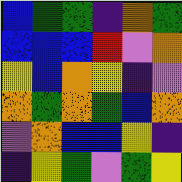[["blue", "green", "green", "indigo", "orange", "green"], ["blue", "blue", "blue", "red", "violet", "orange"], ["yellow", "blue", "orange", "yellow", "indigo", "violet"], ["orange", "green", "orange", "green", "blue", "orange"], ["violet", "orange", "blue", "blue", "yellow", "indigo"], ["indigo", "yellow", "green", "violet", "green", "yellow"]]